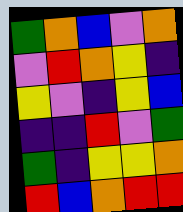[["green", "orange", "blue", "violet", "orange"], ["violet", "red", "orange", "yellow", "indigo"], ["yellow", "violet", "indigo", "yellow", "blue"], ["indigo", "indigo", "red", "violet", "green"], ["green", "indigo", "yellow", "yellow", "orange"], ["red", "blue", "orange", "red", "red"]]